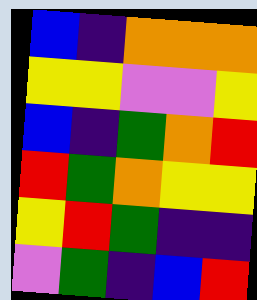[["blue", "indigo", "orange", "orange", "orange"], ["yellow", "yellow", "violet", "violet", "yellow"], ["blue", "indigo", "green", "orange", "red"], ["red", "green", "orange", "yellow", "yellow"], ["yellow", "red", "green", "indigo", "indigo"], ["violet", "green", "indigo", "blue", "red"]]